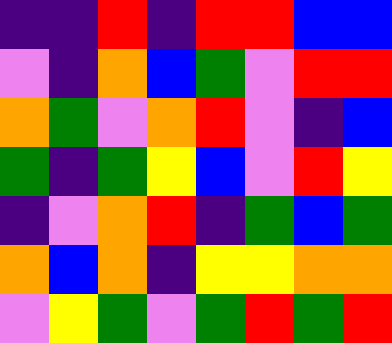[["indigo", "indigo", "red", "indigo", "red", "red", "blue", "blue"], ["violet", "indigo", "orange", "blue", "green", "violet", "red", "red"], ["orange", "green", "violet", "orange", "red", "violet", "indigo", "blue"], ["green", "indigo", "green", "yellow", "blue", "violet", "red", "yellow"], ["indigo", "violet", "orange", "red", "indigo", "green", "blue", "green"], ["orange", "blue", "orange", "indigo", "yellow", "yellow", "orange", "orange"], ["violet", "yellow", "green", "violet", "green", "red", "green", "red"]]